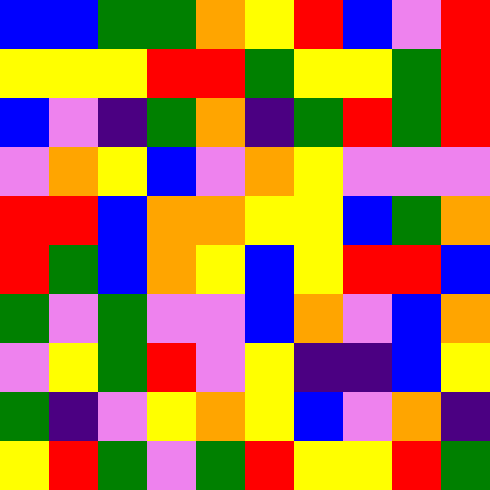[["blue", "blue", "green", "green", "orange", "yellow", "red", "blue", "violet", "red"], ["yellow", "yellow", "yellow", "red", "red", "green", "yellow", "yellow", "green", "red"], ["blue", "violet", "indigo", "green", "orange", "indigo", "green", "red", "green", "red"], ["violet", "orange", "yellow", "blue", "violet", "orange", "yellow", "violet", "violet", "violet"], ["red", "red", "blue", "orange", "orange", "yellow", "yellow", "blue", "green", "orange"], ["red", "green", "blue", "orange", "yellow", "blue", "yellow", "red", "red", "blue"], ["green", "violet", "green", "violet", "violet", "blue", "orange", "violet", "blue", "orange"], ["violet", "yellow", "green", "red", "violet", "yellow", "indigo", "indigo", "blue", "yellow"], ["green", "indigo", "violet", "yellow", "orange", "yellow", "blue", "violet", "orange", "indigo"], ["yellow", "red", "green", "violet", "green", "red", "yellow", "yellow", "red", "green"]]